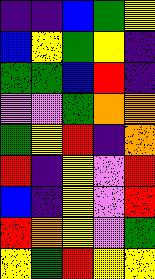[["indigo", "indigo", "blue", "green", "yellow"], ["blue", "yellow", "green", "yellow", "indigo"], ["green", "green", "blue", "red", "indigo"], ["violet", "violet", "green", "orange", "orange"], ["green", "yellow", "red", "indigo", "orange"], ["red", "indigo", "yellow", "violet", "red"], ["blue", "indigo", "yellow", "violet", "red"], ["red", "orange", "yellow", "violet", "green"], ["yellow", "green", "red", "yellow", "yellow"]]